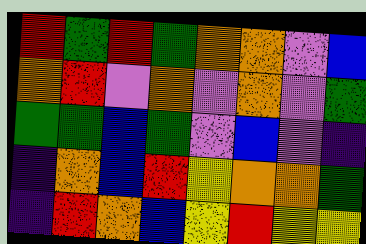[["red", "green", "red", "green", "orange", "orange", "violet", "blue"], ["orange", "red", "violet", "orange", "violet", "orange", "violet", "green"], ["green", "green", "blue", "green", "violet", "blue", "violet", "indigo"], ["indigo", "orange", "blue", "red", "yellow", "orange", "orange", "green"], ["indigo", "red", "orange", "blue", "yellow", "red", "yellow", "yellow"]]